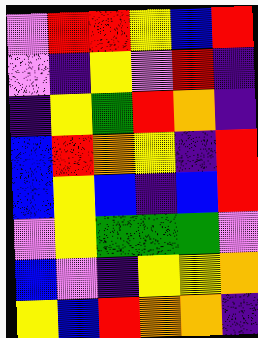[["violet", "red", "red", "yellow", "blue", "red"], ["violet", "indigo", "yellow", "violet", "red", "indigo"], ["indigo", "yellow", "green", "red", "orange", "indigo"], ["blue", "red", "orange", "yellow", "indigo", "red"], ["blue", "yellow", "blue", "indigo", "blue", "red"], ["violet", "yellow", "green", "green", "green", "violet"], ["blue", "violet", "indigo", "yellow", "yellow", "orange"], ["yellow", "blue", "red", "orange", "orange", "indigo"]]